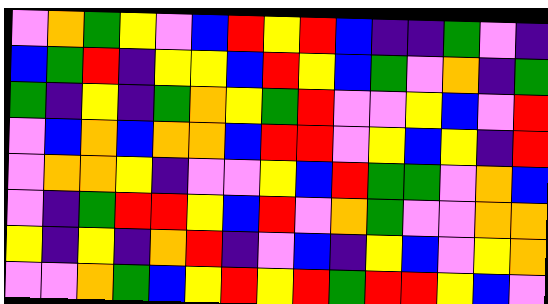[["violet", "orange", "green", "yellow", "violet", "blue", "red", "yellow", "red", "blue", "indigo", "indigo", "green", "violet", "indigo"], ["blue", "green", "red", "indigo", "yellow", "yellow", "blue", "red", "yellow", "blue", "green", "violet", "orange", "indigo", "green"], ["green", "indigo", "yellow", "indigo", "green", "orange", "yellow", "green", "red", "violet", "violet", "yellow", "blue", "violet", "red"], ["violet", "blue", "orange", "blue", "orange", "orange", "blue", "red", "red", "violet", "yellow", "blue", "yellow", "indigo", "red"], ["violet", "orange", "orange", "yellow", "indigo", "violet", "violet", "yellow", "blue", "red", "green", "green", "violet", "orange", "blue"], ["violet", "indigo", "green", "red", "red", "yellow", "blue", "red", "violet", "orange", "green", "violet", "violet", "orange", "orange"], ["yellow", "indigo", "yellow", "indigo", "orange", "red", "indigo", "violet", "blue", "indigo", "yellow", "blue", "violet", "yellow", "orange"], ["violet", "violet", "orange", "green", "blue", "yellow", "red", "yellow", "red", "green", "red", "red", "yellow", "blue", "violet"]]